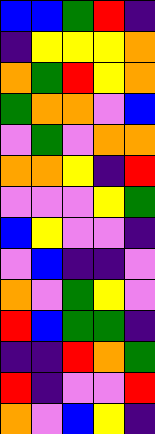[["blue", "blue", "green", "red", "indigo"], ["indigo", "yellow", "yellow", "yellow", "orange"], ["orange", "green", "red", "yellow", "orange"], ["green", "orange", "orange", "violet", "blue"], ["violet", "green", "violet", "orange", "orange"], ["orange", "orange", "yellow", "indigo", "red"], ["violet", "violet", "violet", "yellow", "green"], ["blue", "yellow", "violet", "violet", "indigo"], ["violet", "blue", "indigo", "indigo", "violet"], ["orange", "violet", "green", "yellow", "violet"], ["red", "blue", "green", "green", "indigo"], ["indigo", "indigo", "red", "orange", "green"], ["red", "indigo", "violet", "violet", "red"], ["orange", "violet", "blue", "yellow", "indigo"]]